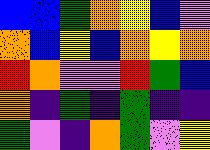[["blue", "blue", "green", "orange", "yellow", "blue", "violet"], ["orange", "blue", "yellow", "blue", "orange", "yellow", "orange"], ["red", "orange", "violet", "violet", "red", "green", "blue"], ["orange", "indigo", "green", "indigo", "green", "indigo", "indigo"], ["green", "violet", "indigo", "orange", "green", "violet", "yellow"]]